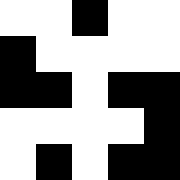[["white", "white", "black", "white", "white"], ["black", "white", "white", "white", "white"], ["black", "black", "white", "black", "black"], ["white", "white", "white", "white", "black"], ["white", "black", "white", "black", "black"]]